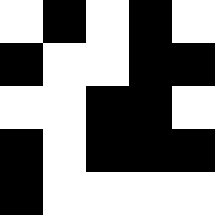[["white", "black", "white", "black", "white"], ["black", "white", "white", "black", "black"], ["white", "white", "black", "black", "white"], ["black", "white", "black", "black", "black"], ["black", "white", "white", "white", "white"]]